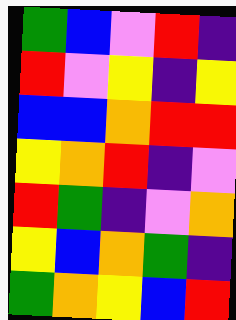[["green", "blue", "violet", "red", "indigo"], ["red", "violet", "yellow", "indigo", "yellow"], ["blue", "blue", "orange", "red", "red"], ["yellow", "orange", "red", "indigo", "violet"], ["red", "green", "indigo", "violet", "orange"], ["yellow", "blue", "orange", "green", "indigo"], ["green", "orange", "yellow", "blue", "red"]]